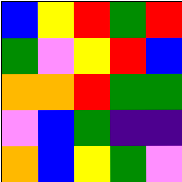[["blue", "yellow", "red", "green", "red"], ["green", "violet", "yellow", "red", "blue"], ["orange", "orange", "red", "green", "green"], ["violet", "blue", "green", "indigo", "indigo"], ["orange", "blue", "yellow", "green", "violet"]]